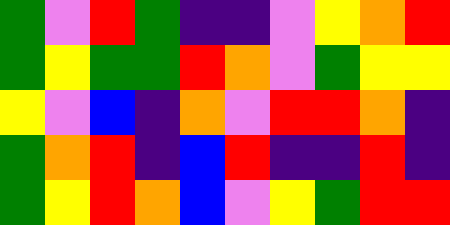[["green", "violet", "red", "green", "indigo", "indigo", "violet", "yellow", "orange", "red"], ["green", "yellow", "green", "green", "red", "orange", "violet", "green", "yellow", "yellow"], ["yellow", "violet", "blue", "indigo", "orange", "violet", "red", "red", "orange", "indigo"], ["green", "orange", "red", "indigo", "blue", "red", "indigo", "indigo", "red", "indigo"], ["green", "yellow", "red", "orange", "blue", "violet", "yellow", "green", "red", "red"]]